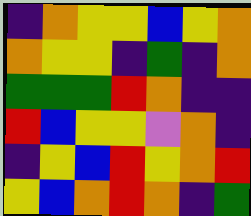[["indigo", "orange", "yellow", "yellow", "blue", "yellow", "orange"], ["orange", "yellow", "yellow", "indigo", "green", "indigo", "orange"], ["green", "green", "green", "red", "orange", "indigo", "indigo"], ["red", "blue", "yellow", "yellow", "violet", "orange", "indigo"], ["indigo", "yellow", "blue", "red", "yellow", "orange", "red"], ["yellow", "blue", "orange", "red", "orange", "indigo", "green"]]